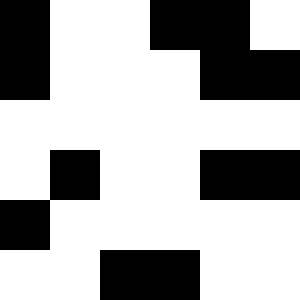[["black", "white", "white", "black", "black", "white"], ["black", "white", "white", "white", "black", "black"], ["white", "white", "white", "white", "white", "white"], ["white", "black", "white", "white", "black", "black"], ["black", "white", "white", "white", "white", "white"], ["white", "white", "black", "black", "white", "white"]]